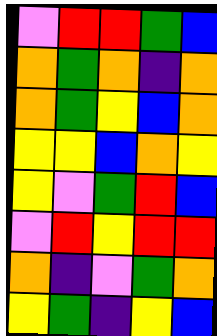[["violet", "red", "red", "green", "blue"], ["orange", "green", "orange", "indigo", "orange"], ["orange", "green", "yellow", "blue", "orange"], ["yellow", "yellow", "blue", "orange", "yellow"], ["yellow", "violet", "green", "red", "blue"], ["violet", "red", "yellow", "red", "red"], ["orange", "indigo", "violet", "green", "orange"], ["yellow", "green", "indigo", "yellow", "blue"]]